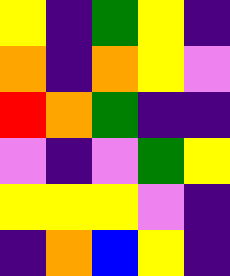[["yellow", "indigo", "green", "yellow", "indigo"], ["orange", "indigo", "orange", "yellow", "violet"], ["red", "orange", "green", "indigo", "indigo"], ["violet", "indigo", "violet", "green", "yellow"], ["yellow", "yellow", "yellow", "violet", "indigo"], ["indigo", "orange", "blue", "yellow", "indigo"]]